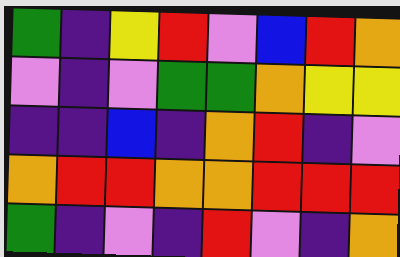[["green", "indigo", "yellow", "red", "violet", "blue", "red", "orange"], ["violet", "indigo", "violet", "green", "green", "orange", "yellow", "yellow"], ["indigo", "indigo", "blue", "indigo", "orange", "red", "indigo", "violet"], ["orange", "red", "red", "orange", "orange", "red", "red", "red"], ["green", "indigo", "violet", "indigo", "red", "violet", "indigo", "orange"]]